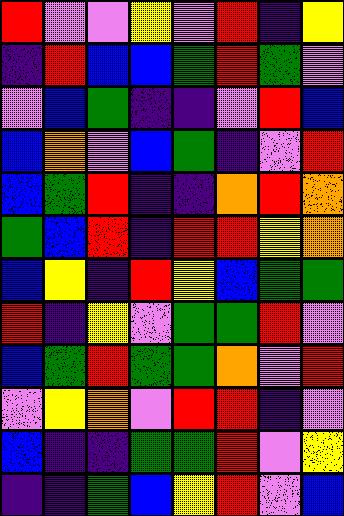[["red", "violet", "violet", "yellow", "violet", "red", "indigo", "yellow"], ["indigo", "red", "blue", "blue", "green", "red", "green", "violet"], ["violet", "blue", "green", "indigo", "indigo", "violet", "red", "blue"], ["blue", "orange", "violet", "blue", "green", "indigo", "violet", "red"], ["blue", "green", "red", "indigo", "indigo", "orange", "red", "orange"], ["green", "blue", "red", "indigo", "red", "red", "yellow", "orange"], ["blue", "yellow", "indigo", "red", "yellow", "blue", "green", "green"], ["red", "indigo", "yellow", "violet", "green", "green", "red", "violet"], ["blue", "green", "red", "green", "green", "orange", "violet", "red"], ["violet", "yellow", "orange", "violet", "red", "red", "indigo", "violet"], ["blue", "indigo", "indigo", "green", "green", "red", "violet", "yellow"], ["indigo", "indigo", "green", "blue", "yellow", "red", "violet", "blue"]]